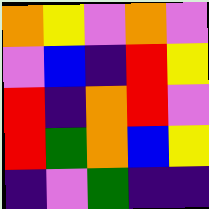[["orange", "yellow", "violet", "orange", "violet"], ["violet", "blue", "indigo", "red", "yellow"], ["red", "indigo", "orange", "red", "violet"], ["red", "green", "orange", "blue", "yellow"], ["indigo", "violet", "green", "indigo", "indigo"]]